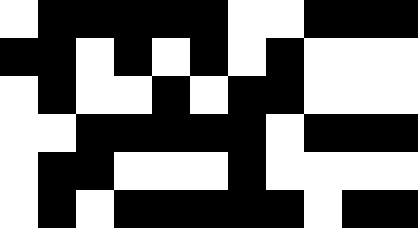[["white", "black", "black", "black", "black", "black", "white", "white", "black", "black", "black"], ["black", "black", "white", "black", "white", "black", "white", "black", "white", "white", "white"], ["white", "black", "white", "white", "black", "white", "black", "black", "white", "white", "white"], ["white", "white", "black", "black", "black", "black", "black", "white", "black", "black", "black"], ["white", "black", "black", "white", "white", "white", "black", "white", "white", "white", "white"], ["white", "black", "white", "black", "black", "black", "black", "black", "white", "black", "black"]]